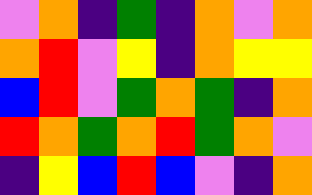[["violet", "orange", "indigo", "green", "indigo", "orange", "violet", "orange"], ["orange", "red", "violet", "yellow", "indigo", "orange", "yellow", "yellow"], ["blue", "red", "violet", "green", "orange", "green", "indigo", "orange"], ["red", "orange", "green", "orange", "red", "green", "orange", "violet"], ["indigo", "yellow", "blue", "red", "blue", "violet", "indigo", "orange"]]